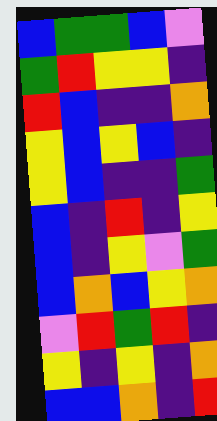[["blue", "green", "green", "blue", "violet"], ["green", "red", "yellow", "yellow", "indigo"], ["red", "blue", "indigo", "indigo", "orange"], ["yellow", "blue", "yellow", "blue", "indigo"], ["yellow", "blue", "indigo", "indigo", "green"], ["blue", "indigo", "red", "indigo", "yellow"], ["blue", "indigo", "yellow", "violet", "green"], ["blue", "orange", "blue", "yellow", "orange"], ["violet", "red", "green", "red", "indigo"], ["yellow", "indigo", "yellow", "indigo", "orange"], ["blue", "blue", "orange", "indigo", "red"]]